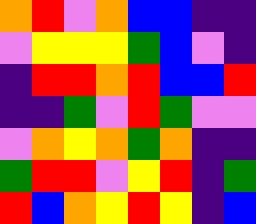[["orange", "red", "violet", "orange", "blue", "blue", "indigo", "indigo"], ["violet", "yellow", "yellow", "yellow", "green", "blue", "violet", "indigo"], ["indigo", "red", "red", "orange", "red", "blue", "blue", "red"], ["indigo", "indigo", "green", "violet", "red", "green", "violet", "violet"], ["violet", "orange", "yellow", "orange", "green", "orange", "indigo", "indigo"], ["green", "red", "red", "violet", "yellow", "red", "indigo", "green"], ["red", "blue", "orange", "yellow", "red", "yellow", "indigo", "blue"]]